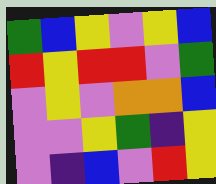[["green", "blue", "yellow", "violet", "yellow", "blue"], ["red", "yellow", "red", "red", "violet", "green"], ["violet", "yellow", "violet", "orange", "orange", "blue"], ["violet", "violet", "yellow", "green", "indigo", "yellow"], ["violet", "indigo", "blue", "violet", "red", "yellow"]]